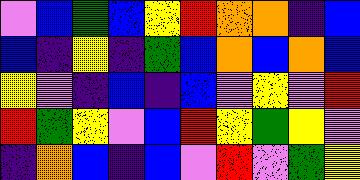[["violet", "blue", "green", "blue", "yellow", "red", "orange", "orange", "indigo", "blue"], ["blue", "indigo", "yellow", "indigo", "green", "blue", "orange", "blue", "orange", "blue"], ["yellow", "violet", "indigo", "blue", "indigo", "blue", "violet", "yellow", "violet", "red"], ["red", "green", "yellow", "violet", "blue", "red", "yellow", "green", "yellow", "violet"], ["indigo", "orange", "blue", "indigo", "blue", "violet", "red", "violet", "green", "yellow"]]